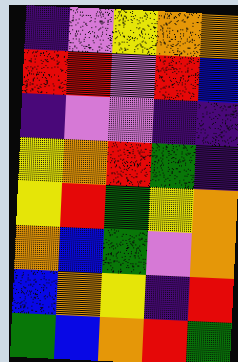[["indigo", "violet", "yellow", "orange", "orange"], ["red", "red", "violet", "red", "blue"], ["indigo", "violet", "violet", "indigo", "indigo"], ["yellow", "orange", "red", "green", "indigo"], ["yellow", "red", "green", "yellow", "orange"], ["orange", "blue", "green", "violet", "orange"], ["blue", "orange", "yellow", "indigo", "red"], ["green", "blue", "orange", "red", "green"]]